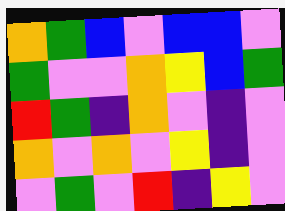[["orange", "green", "blue", "violet", "blue", "blue", "violet"], ["green", "violet", "violet", "orange", "yellow", "blue", "green"], ["red", "green", "indigo", "orange", "violet", "indigo", "violet"], ["orange", "violet", "orange", "violet", "yellow", "indigo", "violet"], ["violet", "green", "violet", "red", "indigo", "yellow", "violet"]]